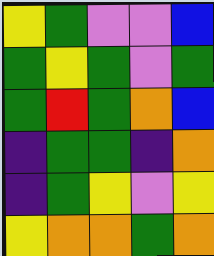[["yellow", "green", "violet", "violet", "blue"], ["green", "yellow", "green", "violet", "green"], ["green", "red", "green", "orange", "blue"], ["indigo", "green", "green", "indigo", "orange"], ["indigo", "green", "yellow", "violet", "yellow"], ["yellow", "orange", "orange", "green", "orange"]]